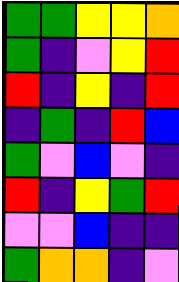[["green", "green", "yellow", "yellow", "orange"], ["green", "indigo", "violet", "yellow", "red"], ["red", "indigo", "yellow", "indigo", "red"], ["indigo", "green", "indigo", "red", "blue"], ["green", "violet", "blue", "violet", "indigo"], ["red", "indigo", "yellow", "green", "red"], ["violet", "violet", "blue", "indigo", "indigo"], ["green", "orange", "orange", "indigo", "violet"]]